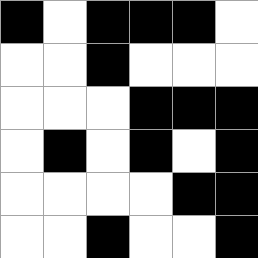[["black", "white", "black", "black", "black", "white"], ["white", "white", "black", "white", "white", "white"], ["white", "white", "white", "black", "black", "black"], ["white", "black", "white", "black", "white", "black"], ["white", "white", "white", "white", "black", "black"], ["white", "white", "black", "white", "white", "black"]]